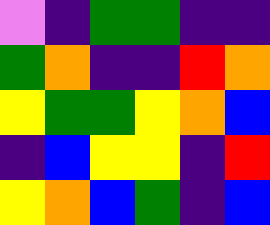[["violet", "indigo", "green", "green", "indigo", "indigo"], ["green", "orange", "indigo", "indigo", "red", "orange"], ["yellow", "green", "green", "yellow", "orange", "blue"], ["indigo", "blue", "yellow", "yellow", "indigo", "red"], ["yellow", "orange", "blue", "green", "indigo", "blue"]]